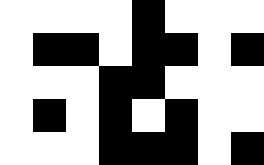[["white", "white", "white", "white", "black", "white", "white", "white"], ["white", "black", "black", "white", "black", "black", "white", "black"], ["white", "white", "white", "black", "black", "white", "white", "white"], ["white", "black", "white", "black", "white", "black", "white", "white"], ["white", "white", "white", "black", "black", "black", "white", "black"]]